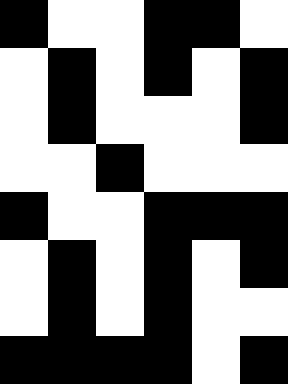[["black", "white", "white", "black", "black", "white"], ["white", "black", "white", "black", "white", "black"], ["white", "black", "white", "white", "white", "black"], ["white", "white", "black", "white", "white", "white"], ["black", "white", "white", "black", "black", "black"], ["white", "black", "white", "black", "white", "black"], ["white", "black", "white", "black", "white", "white"], ["black", "black", "black", "black", "white", "black"]]